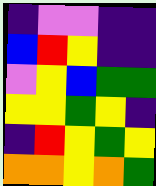[["indigo", "violet", "violet", "indigo", "indigo"], ["blue", "red", "yellow", "indigo", "indigo"], ["violet", "yellow", "blue", "green", "green"], ["yellow", "yellow", "green", "yellow", "indigo"], ["indigo", "red", "yellow", "green", "yellow"], ["orange", "orange", "yellow", "orange", "green"]]